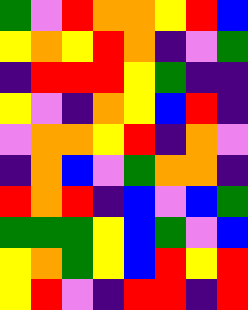[["green", "violet", "red", "orange", "orange", "yellow", "red", "blue"], ["yellow", "orange", "yellow", "red", "orange", "indigo", "violet", "green"], ["indigo", "red", "red", "red", "yellow", "green", "indigo", "indigo"], ["yellow", "violet", "indigo", "orange", "yellow", "blue", "red", "indigo"], ["violet", "orange", "orange", "yellow", "red", "indigo", "orange", "violet"], ["indigo", "orange", "blue", "violet", "green", "orange", "orange", "indigo"], ["red", "orange", "red", "indigo", "blue", "violet", "blue", "green"], ["green", "green", "green", "yellow", "blue", "green", "violet", "blue"], ["yellow", "orange", "green", "yellow", "blue", "red", "yellow", "red"], ["yellow", "red", "violet", "indigo", "red", "red", "indigo", "red"]]